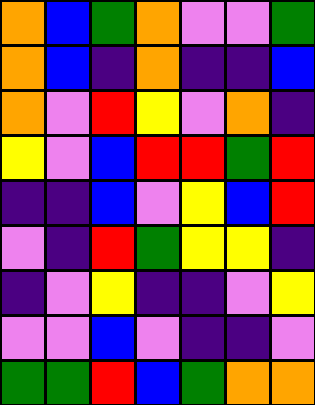[["orange", "blue", "green", "orange", "violet", "violet", "green"], ["orange", "blue", "indigo", "orange", "indigo", "indigo", "blue"], ["orange", "violet", "red", "yellow", "violet", "orange", "indigo"], ["yellow", "violet", "blue", "red", "red", "green", "red"], ["indigo", "indigo", "blue", "violet", "yellow", "blue", "red"], ["violet", "indigo", "red", "green", "yellow", "yellow", "indigo"], ["indigo", "violet", "yellow", "indigo", "indigo", "violet", "yellow"], ["violet", "violet", "blue", "violet", "indigo", "indigo", "violet"], ["green", "green", "red", "blue", "green", "orange", "orange"]]